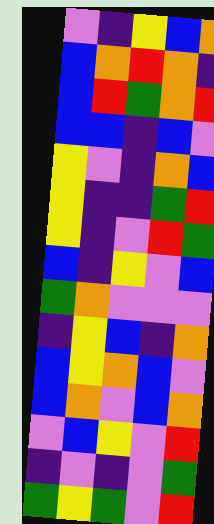[["violet", "indigo", "yellow", "blue", "orange"], ["blue", "orange", "red", "orange", "indigo"], ["blue", "red", "green", "orange", "red"], ["blue", "blue", "indigo", "blue", "violet"], ["yellow", "violet", "indigo", "orange", "blue"], ["yellow", "indigo", "indigo", "green", "red"], ["yellow", "indigo", "violet", "red", "green"], ["blue", "indigo", "yellow", "violet", "blue"], ["green", "orange", "violet", "violet", "violet"], ["indigo", "yellow", "blue", "indigo", "orange"], ["blue", "yellow", "orange", "blue", "violet"], ["blue", "orange", "violet", "blue", "orange"], ["violet", "blue", "yellow", "violet", "red"], ["indigo", "violet", "indigo", "violet", "green"], ["green", "yellow", "green", "violet", "red"]]